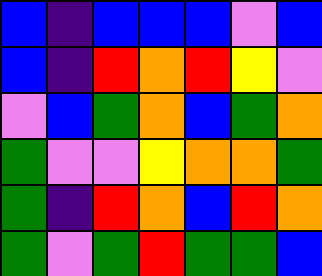[["blue", "indigo", "blue", "blue", "blue", "violet", "blue"], ["blue", "indigo", "red", "orange", "red", "yellow", "violet"], ["violet", "blue", "green", "orange", "blue", "green", "orange"], ["green", "violet", "violet", "yellow", "orange", "orange", "green"], ["green", "indigo", "red", "orange", "blue", "red", "orange"], ["green", "violet", "green", "red", "green", "green", "blue"]]